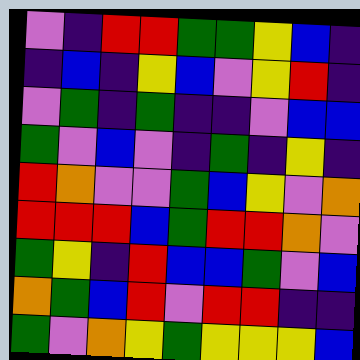[["violet", "indigo", "red", "red", "green", "green", "yellow", "blue", "indigo"], ["indigo", "blue", "indigo", "yellow", "blue", "violet", "yellow", "red", "indigo"], ["violet", "green", "indigo", "green", "indigo", "indigo", "violet", "blue", "blue"], ["green", "violet", "blue", "violet", "indigo", "green", "indigo", "yellow", "indigo"], ["red", "orange", "violet", "violet", "green", "blue", "yellow", "violet", "orange"], ["red", "red", "red", "blue", "green", "red", "red", "orange", "violet"], ["green", "yellow", "indigo", "red", "blue", "blue", "green", "violet", "blue"], ["orange", "green", "blue", "red", "violet", "red", "red", "indigo", "indigo"], ["green", "violet", "orange", "yellow", "green", "yellow", "yellow", "yellow", "blue"]]